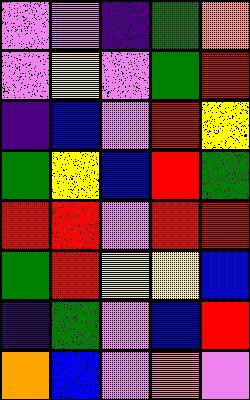[["violet", "violet", "indigo", "green", "orange"], ["violet", "yellow", "violet", "green", "red"], ["indigo", "blue", "violet", "red", "yellow"], ["green", "yellow", "blue", "red", "green"], ["red", "red", "violet", "red", "red"], ["green", "red", "yellow", "yellow", "blue"], ["indigo", "green", "violet", "blue", "red"], ["orange", "blue", "violet", "orange", "violet"]]